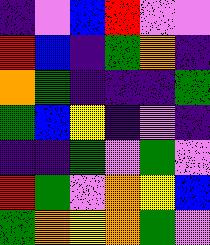[["indigo", "violet", "blue", "red", "violet", "violet"], ["red", "blue", "indigo", "green", "orange", "indigo"], ["orange", "green", "indigo", "indigo", "indigo", "green"], ["green", "blue", "yellow", "indigo", "violet", "indigo"], ["indigo", "indigo", "green", "violet", "green", "violet"], ["red", "green", "violet", "orange", "yellow", "blue"], ["green", "orange", "yellow", "orange", "green", "violet"]]